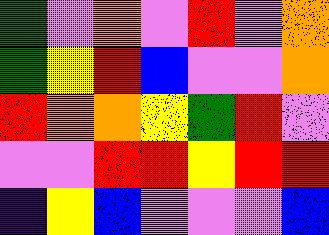[["green", "violet", "orange", "violet", "red", "violet", "orange"], ["green", "yellow", "red", "blue", "violet", "violet", "orange"], ["red", "orange", "orange", "yellow", "green", "red", "violet"], ["violet", "violet", "red", "red", "yellow", "red", "red"], ["indigo", "yellow", "blue", "violet", "violet", "violet", "blue"]]